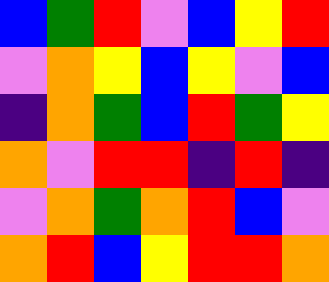[["blue", "green", "red", "violet", "blue", "yellow", "red"], ["violet", "orange", "yellow", "blue", "yellow", "violet", "blue"], ["indigo", "orange", "green", "blue", "red", "green", "yellow"], ["orange", "violet", "red", "red", "indigo", "red", "indigo"], ["violet", "orange", "green", "orange", "red", "blue", "violet"], ["orange", "red", "blue", "yellow", "red", "red", "orange"]]